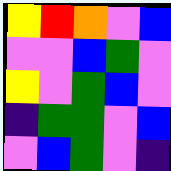[["yellow", "red", "orange", "violet", "blue"], ["violet", "violet", "blue", "green", "violet"], ["yellow", "violet", "green", "blue", "violet"], ["indigo", "green", "green", "violet", "blue"], ["violet", "blue", "green", "violet", "indigo"]]